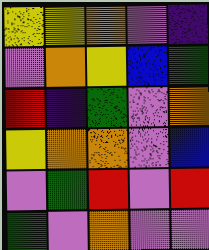[["yellow", "yellow", "orange", "violet", "indigo"], ["violet", "orange", "yellow", "blue", "green"], ["red", "indigo", "green", "violet", "orange"], ["yellow", "orange", "orange", "violet", "blue"], ["violet", "green", "red", "violet", "red"], ["green", "violet", "orange", "violet", "violet"]]